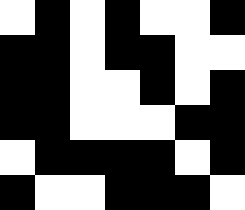[["white", "black", "white", "black", "white", "white", "black"], ["black", "black", "white", "black", "black", "white", "white"], ["black", "black", "white", "white", "black", "white", "black"], ["black", "black", "white", "white", "white", "black", "black"], ["white", "black", "black", "black", "black", "white", "black"], ["black", "white", "white", "black", "black", "black", "white"]]